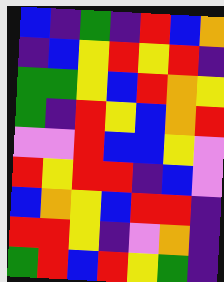[["blue", "indigo", "green", "indigo", "red", "blue", "orange"], ["indigo", "blue", "yellow", "red", "yellow", "red", "indigo"], ["green", "green", "yellow", "blue", "red", "orange", "yellow"], ["green", "indigo", "red", "yellow", "blue", "orange", "red"], ["violet", "violet", "red", "blue", "blue", "yellow", "violet"], ["red", "yellow", "red", "red", "indigo", "blue", "violet"], ["blue", "orange", "yellow", "blue", "red", "red", "indigo"], ["red", "red", "yellow", "indigo", "violet", "orange", "indigo"], ["green", "red", "blue", "red", "yellow", "green", "indigo"]]